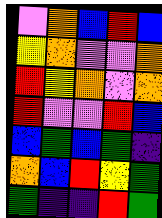[["violet", "orange", "blue", "red", "blue"], ["yellow", "orange", "violet", "violet", "orange"], ["red", "yellow", "orange", "violet", "orange"], ["red", "violet", "violet", "red", "blue"], ["blue", "green", "blue", "green", "indigo"], ["orange", "blue", "red", "yellow", "green"], ["green", "indigo", "indigo", "red", "green"]]